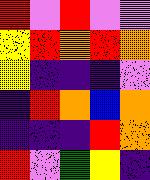[["red", "violet", "red", "violet", "violet"], ["yellow", "red", "orange", "red", "orange"], ["yellow", "indigo", "indigo", "indigo", "violet"], ["indigo", "red", "orange", "blue", "orange"], ["indigo", "indigo", "indigo", "red", "orange"], ["red", "violet", "green", "yellow", "indigo"]]